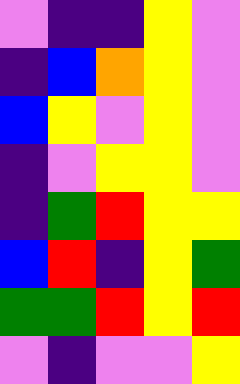[["violet", "indigo", "indigo", "yellow", "violet"], ["indigo", "blue", "orange", "yellow", "violet"], ["blue", "yellow", "violet", "yellow", "violet"], ["indigo", "violet", "yellow", "yellow", "violet"], ["indigo", "green", "red", "yellow", "yellow"], ["blue", "red", "indigo", "yellow", "green"], ["green", "green", "red", "yellow", "red"], ["violet", "indigo", "violet", "violet", "yellow"]]